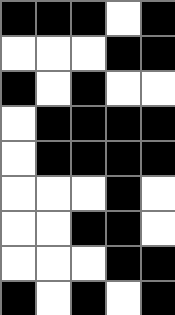[["black", "black", "black", "white", "black"], ["white", "white", "white", "black", "black"], ["black", "white", "black", "white", "white"], ["white", "black", "black", "black", "black"], ["white", "black", "black", "black", "black"], ["white", "white", "white", "black", "white"], ["white", "white", "black", "black", "white"], ["white", "white", "white", "black", "black"], ["black", "white", "black", "white", "black"]]